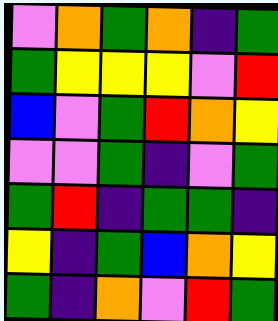[["violet", "orange", "green", "orange", "indigo", "green"], ["green", "yellow", "yellow", "yellow", "violet", "red"], ["blue", "violet", "green", "red", "orange", "yellow"], ["violet", "violet", "green", "indigo", "violet", "green"], ["green", "red", "indigo", "green", "green", "indigo"], ["yellow", "indigo", "green", "blue", "orange", "yellow"], ["green", "indigo", "orange", "violet", "red", "green"]]